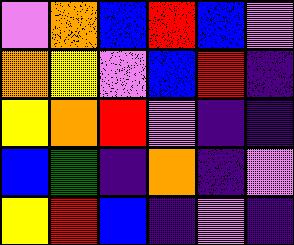[["violet", "orange", "blue", "red", "blue", "violet"], ["orange", "yellow", "violet", "blue", "red", "indigo"], ["yellow", "orange", "red", "violet", "indigo", "indigo"], ["blue", "green", "indigo", "orange", "indigo", "violet"], ["yellow", "red", "blue", "indigo", "violet", "indigo"]]